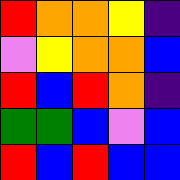[["red", "orange", "orange", "yellow", "indigo"], ["violet", "yellow", "orange", "orange", "blue"], ["red", "blue", "red", "orange", "indigo"], ["green", "green", "blue", "violet", "blue"], ["red", "blue", "red", "blue", "blue"]]